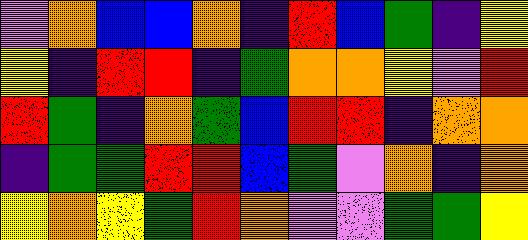[["violet", "orange", "blue", "blue", "orange", "indigo", "red", "blue", "green", "indigo", "yellow"], ["yellow", "indigo", "red", "red", "indigo", "green", "orange", "orange", "yellow", "violet", "red"], ["red", "green", "indigo", "orange", "green", "blue", "red", "red", "indigo", "orange", "orange"], ["indigo", "green", "green", "red", "red", "blue", "green", "violet", "orange", "indigo", "orange"], ["yellow", "orange", "yellow", "green", "red", "orange", "violet", "violet", "green", "green", "yellow"]]